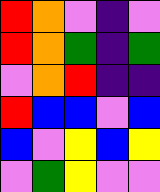[["red", "orange", "violet", "indigo", "violet"], ["red", "orange", "green", "indigo", "green"], ["violet", "orange", "red", "indigo", "indigo"], ["red", "blue", "blue", "violet", "blue"], ["blue", "violet", "yellow", "blue", "yellow"], ["violet", "green", "yellow", "violet", "violet"]]